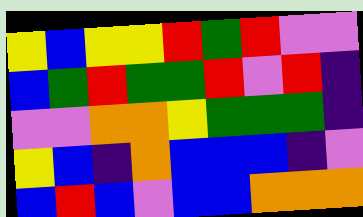[["yellow", "blue", "yellow", "yellow", "red", "green", "red", "violet", "violet"], ["blue", "green", "red", "green", "green", "red", "violet", "red", "indigo"], ["violet", "violet", "orange", "orange", "yellow", "green", "green", "green", "indigo"], ["yellow", "blue", "indigo", "orange", "blue", "blue", "blue", "indigo", "violet"], ["blue", "red", "blue", "violet", "blue", "blue", "orange", "orange", "orange"]]